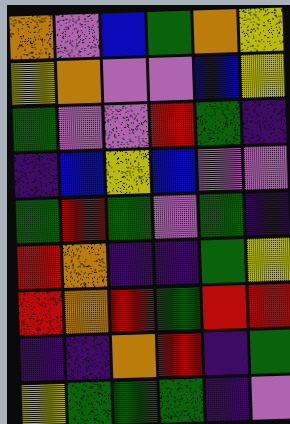[["orange", "violet", "blue", "green", "orange", "yellow"], ["yellow", "orange", "violet", "violet", "blue", "yellow"], ["green", "violet", "violet", "red", "green", "indigo"], ["indigo", "blue", "yellow", "blue", "violet", "violet"], ["green", "red", "green", "violet", "green", "indigo"], ["red", "orange", "indigo", "indigo", "green", "yellow"], ["red", "orange", "red", "green", "red", "red"], ["indigo", "indigo", "orange", "red", "indigo", "green"], ["yellow", "green", "green", "green", "indigo", "violet"]]